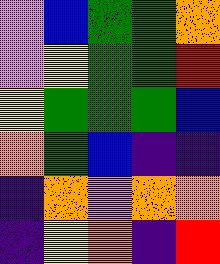[["violet", "blue", "green", "green", "orange"], ["violet", "yellow", "green", "green", "red"], ["yellow", "green", "green", "green", "blue"], ["orange", "green", "blue", "indigo", "indigo"], ["indigo", "orange", "violet", "orange", "orange"], ["indigo", "yellow", "orange", "indigo", "red"]]